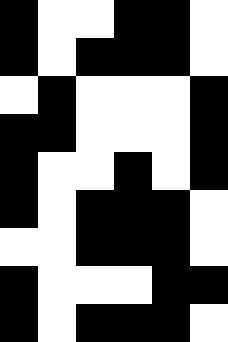[["black", "white", "white", "black", "black", "white"], ["black", "white", "black", "black", "black", "white"], ["white", "black", "white", "white", "white", "black"], ["black", "black", "white", "white", "white", "black"], ["black", "white", "white", "black", "white", "black"], ["black", "white", "black", "black", "black", "white"], ["white", "white", "black", "black", "black", "white"], ["black", "white", "white", "white", "black", "black"], ["black", "white", "black", "black", "black", "white"]]